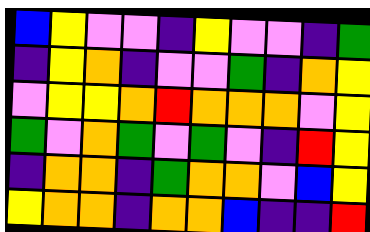[["blue", "yellow", "violet", "violet", "indigo", "yellow", "violet", "violet", "indigo", "green"], ["indigo", "yellow", "orange", "indigo", "violet", "violet", "green", "indigo", "orange", "yellow"], ["violet", "yellow", "yellow", "orange", "red", "orange", "orange", "orange", "violet", "yellow"], ["green", "violet", "orange", "green", "violet", "green", "violet", "indigo", "red", "yellow"], ["indigo", "orange", "orange", "indigo", "green", "orange", "orange", "violet", "blue", "yellow"], ["yellow", "orange", "orange", "indigo", "orange", "orange", "blue", "indigo", "indigo", "red"]]